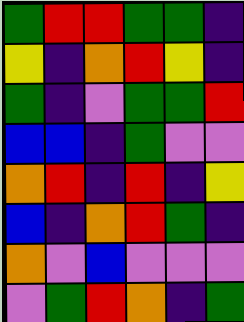[["green", "red", "red", "green", "green", "indigo"], ["yellow", "indigo", "orange", "red", "yellow", "indigo"], ["green", "indigo", "violet", "green", "green", "red"], ["blue", "blue", "indigo", "green", "violet", "violet"], ["orange", "red", "indigo", "red", "indigo", "yellow"], ["blue", "indigo", "orange", "red", "green", "indigo"], ["orange", "violet", "blue", "violet", "violet", "violet"], ["violet", "green", "red", "orange", "indigo", "green"]]